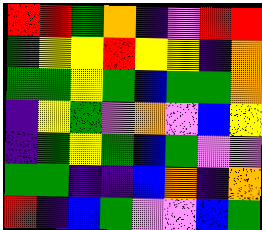[["red", "red", "green", "orange", "indigo", "violet", "red", "red"], ["green", "yellow", "yellow", "red", "yellow", "yellow", "indigo", "orange"], ["green", "green", "yellow", "green", "blue", "green", "green", "orange"], ["indigo", "yellow", "green", "violet", "orange", "violet", "blue", "yellow"], ["indigo", "green", "yellow", "green", "blue", "green", "violet", "violet"], ["green", "green", "indigo", "indigo", "blue", "orange", "indigo", "orange"], ["red", "indigo", "blue", "green", "violet", "violet", "blue", "green"]]